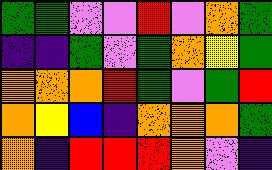[["green", "green", "violet", "violet", "red", "violet", "orange", "green"], ["indigo", "indigo", "green", "violet", "green", "orange", "yellow", "green"], ["orange", "orange", "orange", "red", "green", "violet", "green", "red"], ["orange", "yellow", "blue", "indigo", "orange", "orange", "orange", "green"], ["orange", "indigo", "red", "red", "red", "orange", "violet", "indigo"]]